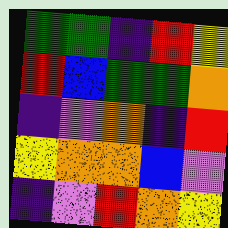[["green", "green", "indigo", "red", "yellow"], ["red", "blue", "green", "green", "orange"], ["indigo", "violet", "orange", "indigo", "red"], ["yellow", "orange", "orange", "blue", "violet"], ["indigo", "violet", "red", "orange", "yellow"]]